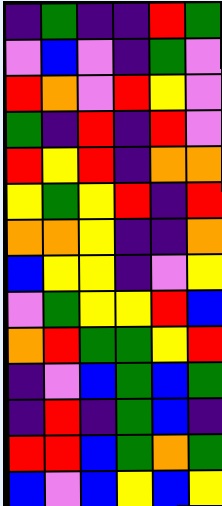[["indigo", "green", "indigo", "indigo", "red", "green"], ["violet", "blue", "violet", "indigo", "green", "violet"], ["red", "orange", "violet", "red", "yellow", "violet"], ["green", "indigo", "red", "indigo", "red", "violet"], ["red", "yellow", "red", "indigo", "orange", "orange"], ["yellow", "green", "yellow", "red", "indigo", "red"], ["orange", "orange", "yellow", "indigo", "indigo", "orange"], ["blue", "yellow", "yellow", "indigo", "violet", "yellow"], ["violet", "green", "yellow", "yellow", "red", "blue"], ["orange", "red", "green", "green", "yellow", "red"], ["indigo", "violet", "blue", "green", "blue", "green"], ["indigo", "red", "indigo", "green", "blue", "indigo"], ["red", "red", "blue", "green", "orange", "green"], ["blue", "violet", "blue", "yellow", "blue", "yellow"]]